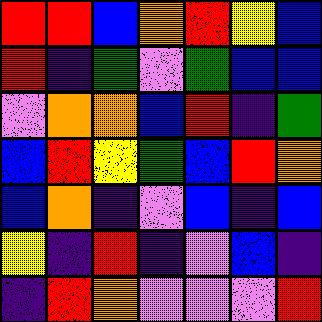[["red", "red", "blue", "orange", "red", "yellow", "blue"], ["red", "indigo", "green", "violet", "green", "blue", "blue"], ["violet", "orange", "orange", "blue", "red", "indigo", "green"], ["blue", "red", "yellow", "green", "blue", "red", "orange"], ["blue", "orange", "indigo", "violet", "blue", "indigo", "blue"], ["yellow", "indigo", "red", "indigo", "violet", "blue", "indigo"], ["indigo", "red", "orange", "violet", "violet", "violet", "red"]]